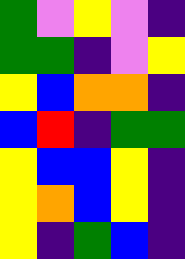[["green", "violet", "yellow", "violet", "indigo"], ["green", "green", "indigo", "violet", "yellow"], ["yellow", "blue", "orange", "orange", "indigo"], ["blue", "red", "indigo", "green", "green"], ["yellow", "blue", "blue", "yellow", "indigo"], ["yellow", "orange", "blue", "yellow", "indigo"], ["yellow", "indigo", "green", "blue", "indigo"]]